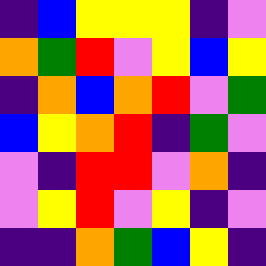[["indigo", "blue", "yellow", "yellow", "yellow", "indigo", "violet"], ["orange", "green", "red", "violet", "yellow", "blue", "yellow"], ["indigo", "orange", "blue", "orange", "red", "violet", "green"], ["blue", "yellow", "orange", "red", "indigo", "green", "violet"], ["violet", "indigo", "red", "red", "violet", "orange", "indigo"], ["violet", "yellow", "red", "violet", "yellow", "indigo", "violet"], ["indigo", "indigo", "orange", "green", "blue", "yellow", "indigo"]]